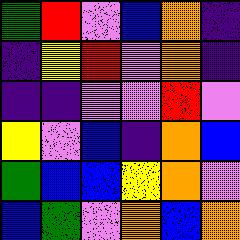[["green", "red", "violet", "blue", "orange", "indigo"], ["indigo", "yellow", "red", "violet", "orange", "indigo"], ["indigo", "indigo", "violet", "violet", "red", "violet"], ["yellow", "violet", "blue", "indigo", "orange", "blue"], ["green", "blue", "blue", "yellow", "orange", "violet"], ["blue", "green", "violet", "orange", "blue", "orange"]]